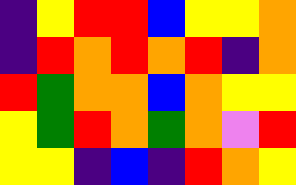[["indigo", "yellow", "red", "red", "blue", "yellow", "yellow", "orange"], ["indigo", "red", "orange", "red", "orange", "red", "indigo", "orange"], ["red", "green", "orange", "orange", "blue", "orange", "yellow", "yellow"], ["yellow", "green", "red", "orange", "green", "orange", "violet", "red"], ["yellow", "yellow", "indigo", "blue", "indigo", "red", "orange", "yellow"]]